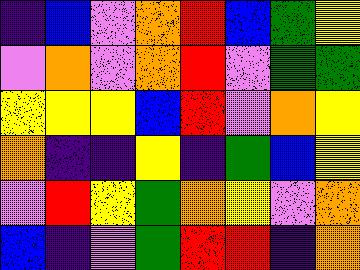[["indigo", "blue", "violet", "orange", "red", "blue", "green", "yellow"], ["violet", "orange", "violet", "orange", "red", "violet", "green", "green"], ["yellow", "yellow", "yellow", "blue", "red", "violet", "orange", "yellow"], ["orange", "indigo", "indigo", "yellow", "indigo", "green", "blue", "yellow"], ["violet", "red", "yellow", "green", "orange", "yellow", "violet", "orange"], ["blue", "indigo", "violet", "green", "red", "red", "indigo", "orange"]]